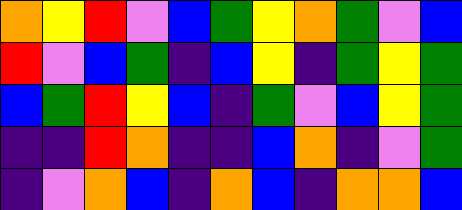[["orange", "yellow", "red", "violet", "blue", "green", "yellow", "orange", "green", "violet", "blue"], ["red", "violet", "blue", "green", "indigo", "blue", "yellow", "indigo", "green", "yellow", "green"], ["blue", "green", "red", "yellow", "blue", "indigo", "green", "violet", "blue", "yellow", "green"], ["indigo", "indigo", "red", "orange", "indigo", "indigo", "blue", "orange", "indigo", "violet", "green"], ["indigo", "violet", "orange", "blue", "indigo", "orange", "blue", "indigo", "orange", "orange", "blue"]]